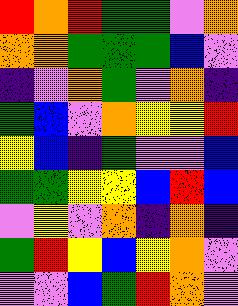[["red", "orange", "red", "green", "green", "violet", "orange"], ["orange", "orange", "green", "green", "green", "blue", "violet"], ["indigo", "violet", "orange", "green", "violet", "orange", "indigo"], ["green", "blue", "violet", "orange", "yellow", "yellow", "red"], ["yellow", "blue", "indigo", "green", "violet", "violet", "blue"], ["green", "green", "yellow", "yellow", "blue", "red", "blue"], ["violet", "yellow", "violet", "orange", "indigo", "orange", "indigo"], ["green", "red", "yellow", "blue", "yellow", "orange", "violet"], ["violet", "violet", "blue", "green", "red", "orange", "violet"]]